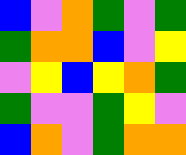[["blue", "violet", "orange", "green", "violet", "green"], ["green", "orange", "orange", "blue", "violet", "yellow"], ["violet", "yellow", "blue", "yellow", "orange", "green"], ["green", "violet", "violet", "green", "yellow", "violet"], ["blue", "orange", "violet", "green", "orange", "orange"]]